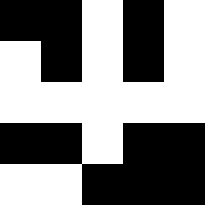[["black", "black", "white", "black", "white"], ["white", "black", "white", "black", "white"], ["white", "white", "white", "white", "white"], ["black", "black", "white", "black", "black"], ["white", "white", "black", "black", "black"]]